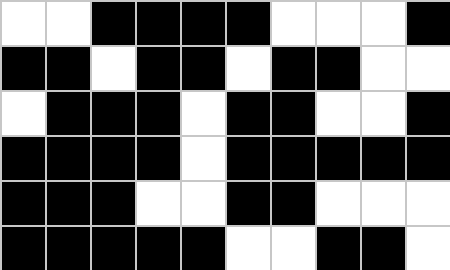[["white", "white", "black", "black", "black", "black", "white", "white", "white", "black"], ["black", "black", "white", "black", "black", "white", "black", "black", "white", "white"], ["white", "black", "black", "black", "white", "black", "black", "white", "white", "black"], ["black", "black", "black", "black", "white", "black", "black", "black", "black", "black"], ["black", "black", "black", "white", "white", "black", "black", "white", "white", "white"], ["black", "black", "black", "black", "black", "white", "white", "black", "black", "white"]]